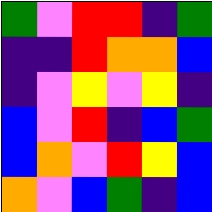[["green", "violet", "red", "red", "indigo", "green"], ["indigo", "indigo", "red", "orange", "orange", "blue"], ["indigo", "violet", "yellow", "violet", "yellow", "indigo"], ["blue", "violet", "red", "indigo", "blue", "green"], ["blue", "orange", "violet", "red", "yellow", "blue"], ["orange", "violet", "blue", "green", "indigo", "blue"]]